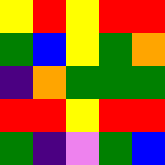[["yellow", "red", "yellow", "red", "red"], ["green", "blue", "yellow", "green", "orange"], ["indigo", "orange", "green", "green", "green"], ["red", "red", "yellow", "red", "red"], ["green", "indigo", "violet", "green", "blue"]]